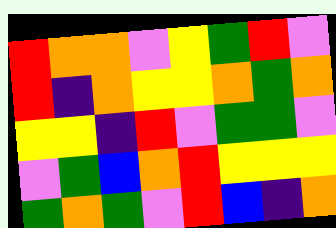[["red", "orange", "orange", "violet", "yellow", "green", "red", "violet"], ["red", "indigo", "orange", "yellow", "yellow", "orange", "green", "orange"], ["yellow", "yellow", "indigo", "red", "violet", "green", "green", "violet"], ["violet", "green", "blue", "orange", "red", "yellow", "yellow", "yellow"], ["green", "orange", "green", "violet", "red", "blue", "indigo", "orange"]]